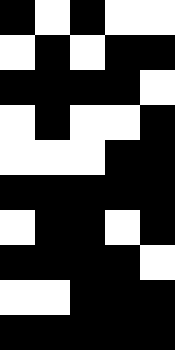[["black", "white", "black", "white", "white"], ["white", "black", "white", "black", "black"], ["black", "black", "black", "black", "white"], ["white", "black", "white", "white", "black"], ["white", "white", "white", "black", "black"], ["black", "black", "black", "black", "black"], ["white", "black", "black", "white", "black"], ["black", "black", "black", "black", "white"], ["white", "white", "black", "black", "black"], ["black", "black", "black", "black", "black"]]